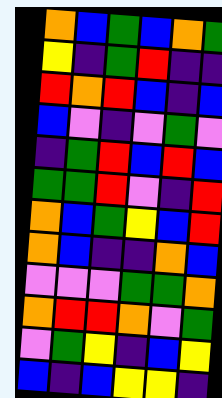[["orange", "blue", "green", "blue", "orange", "green"], ["yellow", "indigo", "green", "red", "indigo", "indigo"], ["red", "orange", "red", "blue", "indigo", "blue"], ["blue", "violet", "indigo", "violet", "green", "violet"], ["indigo", "green", "red", "blue", "red", "blue"], ["green", "green", "red", "violet", "indigo", "red"], ["orange", "blue", "green", "yellow", "blue", "red"], ["orange", "blue", "indigo", "indigo", "orange", "blue"], ["violet", "violet", "violet", "green", "green", "orange"], ["orange", "red", "red", "orange", "violet", "green"], ["violet", "green", "yellow", "indigo", "blue", "yellow"], ["blue", "indigo", "blue", "yellow", "yellow", "indigo"]]